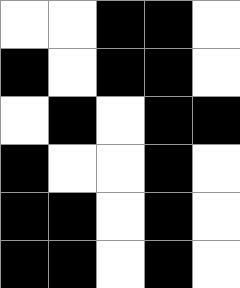[["white", "white", "black", "black", "white"], ["black", "white", "black", "black", "white"], ["white", "black", "white", "black", "black"], ["black", "white", "white", "black", "white"], ["black", "black", "white", "black", "white"], ["black", "black", "white", "black", "white"]]